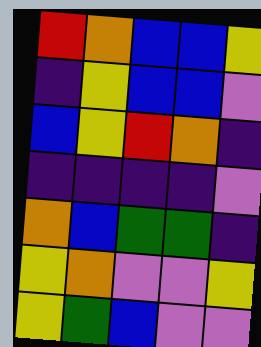[["red", "orange", "blue", "blue", "yellow"], ["indigo", "yellow", "blue", "blue", "violet"], ["blue", "yellow", "red", "orange", "indigo"], ["indigo", "indigo", "indigo", "indigo", "violet"], ["orange", "blue", "green", "green", "indigo"], ["yellow", "orange", "violet", "violet", "yellow"], ["yellow", "green", "blue", "violet", "violet"]]